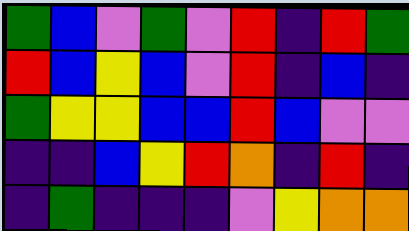[["green", "blue", "violet", "green", "violet", "red", "indigo", "red", "green"], ["red", "blue", "yellow", "blue", "violet", "red", "indigo", "blue", "indigo"], ["green", "yellow", "yellow", "blue", "blue", "red", "blue", "violet", "violet"], ["indigo", "indigo", "blue", "yellow", "red", "orange", "indigo", "red", "indigo"], ["indigo", "green", "indigo", "indigo", "indigo", "violet", "yellow", "orange", "orange"]]